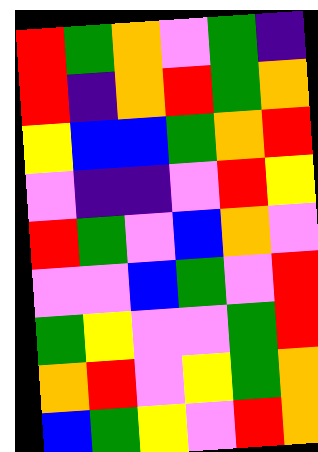[["red", "green", "orange", "violet", "green", "indigo"], ["red", "indigo", "orange", "red", "green", "orange"], ["yellow", "blue", "blue", "green", "orange", "red"], ["violet", "indigo", "indigo", "violet", "red", "yellow"], ["red", "green", "violet", "blue", "orange", "violet"], ["violet", "violet", "blue", "green", "violet", "red"], ["green", "yellow", "violet", "violet", "green", "red"], ["orange", "red", "violet", "yellow", "green", "orange"], ["blue", "green", "yellow", "violet", "red", "orange"]]